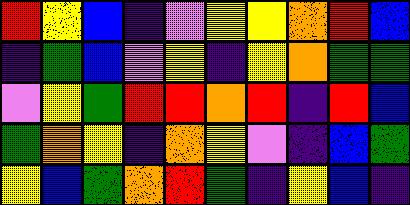[["red", "yellow", "blue", "indigo", "violet", "yellow", "yellow", "orange", "red", "blue"], ["indigo", "green", "blue", "violet", "yellow", "indigo", "yellow", "orange", "green", "green"], ["violet", "yellow", "green", "red", "red", "orange", "red", "indigo", "red", "blue"], ["green", "orange", "yellow", "indigo", "orange", "yellow", "violet", "indigo", "blue", "green"], ["yellow", "blue", "green", "orange", "red", "green", "indigo", "yellow", "blue", "indigo"]]